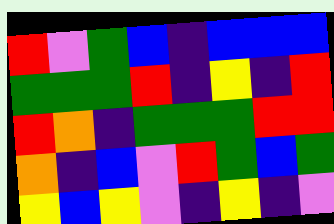[["red", "violet", "green", "blue", "indigo", "blue", "blue", "blue"], ["green", "green", "green", "red", "indigo", "yellow", "indigo", "red"], ["red", "orange", "indigo", "green", "green", "green", "red", "red"], ["orange", "indigo", "blue", "violet", "red", "green", "blue", "green"], ["yellow", "blue", "yellow", "violet", "indigo", "yellow", "indigo", "violet"]]